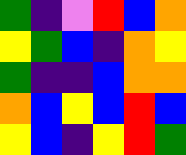[["green", "indigo", "violet", "red", "blue", "orange"], ["yellow", "green", "blue", "indigo", "orange", "yellow"], ["green", "indigo", "indigo", "blue", "orange", "orange"], ["orange", "blue", "yellow", "blue", "red", "blue"], ["yellow", "blue", "indigo", "yellow", "red", "green"]]